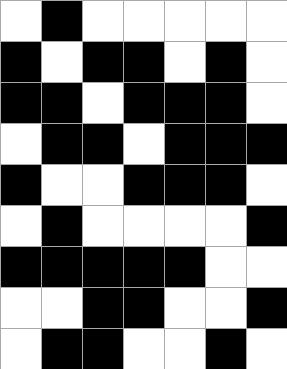[["white", "black", "white", "white", "white", "white", "white"], ["black", "white", "black", "black", "white", "black", "white"], ["black", "black", "white", "black", "black", "black", "white"], ["white", "black", "black", "white", "black", "black", "black"], ["black", "white", "white", "black", "black", "black", "white"], ["white", "black", "white", "white", "white", "white", "black"], ["black", "black", "black", "black", "black", "white", "white"], ["white", "white", "black", "black", "white", "white", "black"], ["white", "black", "black", "white", "white", "black", "white"]]